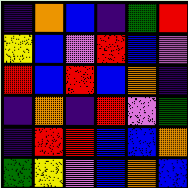[["indigo", "orange", "blue", "indigo", "green", "red"], ["yellow", "blue", "violet", "red", "blue", "violet"], ["red", "blue", "red", "blue", "orange", "indigo"], ["indigo", "orange", "indigo", "red", "violet", "green"], ["indigo", "red", "red", "blue", "blue", "orange"], ["green", "yellow", "violet", "blue", "orange", "blue"]]